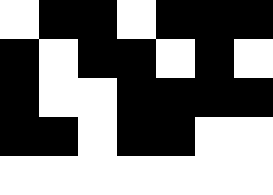[["white", "black", "black", "white", "black", "black", "black"], ["black", "white", "black", "black", "white", "black", "white"], ["black", "white", "white", "black", "black", "black", "black"], ["black", "black", "white", "black", "black", "white", "white"], ["white", "white", "white", "white", "white", "white", "white"]]